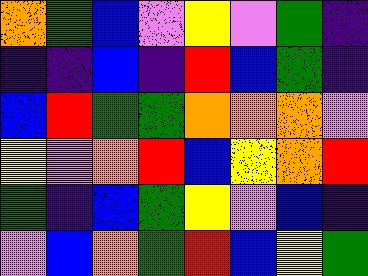[["orange", "green", "blue", "violet", "yellow", "violet", "green", "indigo"], ["indigo", "indigo", "blue", "indigo", "red", "blue", "green", "indigo"], ["blue", "red", "green", "green", "orange", "orange", "orange", "violet"], ["yellow", "violet", "orange", "red", "blue", "yellow", "orange", "red"], ["green", "indigo", "blue", "green", "yellow", "violet", "blue", "indigo"], ["violet", "blue", "orange", "green", "red", "blue", "yellow", "green"]]